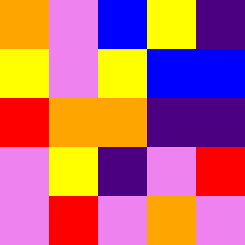[["orange", "violet", "blue", "yellow", "indigo"], ["yellow", "violet", "yellow", "blue", "blue"], ["red", "orange", "orange", "indigo", "indigo"], ["violet", "yellow", "indigo", "violet", "red"], ["violet", "red", "violet", "orange", "violet"]]